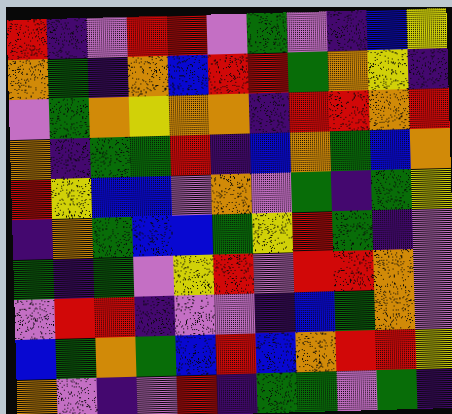[["red", "indigo", "violet", "red", "red", "violet", "green", "violet", "indigo", "blue", "yellow"], ["orange", "green", "indigo", "orange", "blue", "red", "red", "green", "orange", "yellow", "indigo"], ["violet", "green", "orange", "yellow", "orange", "orange", "indigo", "red", "red", "orange", "red"], ["orange", "indigo", "green", "green", "red", "indigo", "blue", "orange", "green", "blue", "orange"], ["red", "yellow", "blue", "blue", "violet", "orange", "violet", "green", "indigo", "green", "yellow"], ["indigo", "orange", "green", "blue", "blue", "green", "yellow", "red", "green", "indigo", "violet"], ["green", "indigo", "green", "violet", "yellow", "red", "violet", "red", "red", "orange", "violet"], ["violet", "red", "red", "indigo", "violet", "violet", "indigo", "blue", "green", "orange", "violet"], ["blue", "green", "orange", "green", "blue", "red", "blue", "orange", "red", "red", "yellow"], ["orange", "violet", "indigo", "violet", "red", "indigo", "green", "green", "violet", "green", "indigo"]]